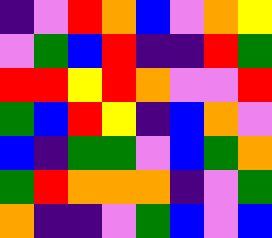[["indigo", "violet", "red", "orange", "blue", "violet", "orange", "yellow"], ["violet", "green", "blue", "red", "indigo", "indigo", "red", "green"], ["red", "red", "yellow", "red", "orange", "violet", "violet", "red"], ["green", "blue", "red", "yellow", "indigo", "blue", "orange", "violet"], ["blue", "indigo", "green", "green", "violet", "blue", "green", "orange"], ["green", "red", "orange", "orange", "orange", "indigo", "violet", "green"], ["orange", "indigo", "indigo", "violet", "green", "blue", "violet", "blue"]]